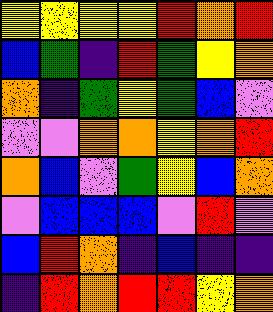[["yellow", "yellow", "yellow", "yellow", "red", "orange", "red"], ["blue", "green", "indigo", "red", "green", "yellow", "orange"], ["orange", "indigo", "green", "yellow", "green", "blue", "violet"], ["violet", "violet", "orange", "orange", "yellow", "orange", "red"], ["orange", "blue", "violet", "green", "yellow", "blue", "orange"], ["violet", "blue", "blue", "blue", "violet", "red", "violet"], ["blue", "red", "orange", "indigo", "blue", "indigo", "indigo"], ["indigo", "red", "orange", "red", "red", "yellow", "orange"]]